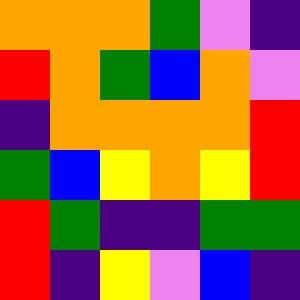[["orange", "orange", "orange", "green", "violet", "indigo"], ["red", "orange", "green", "blue", "orange", "violet"], ["indigo", "orange", "orange", "orange", "orange", "red"], ["green", "blue", "yellow", "orange", "yellow", "red"], ["red", "green", "indigo", "indigo", "green", "green"], ["red", "indigo", "yellow", "violet", "blue", "indigo"]]